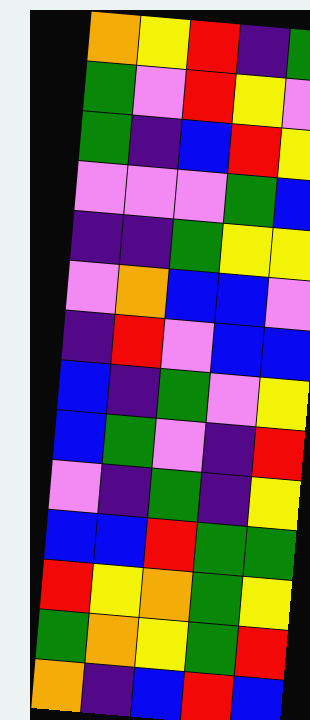[["orange", "yellow", "red", "indigo", "green"], ["green", "violet", "red", "yellow", "violet"], ["green", "indigo", "blue", "red", "yellow"], ["violet", "violet", "violet", "green", "blue"], ["indigo", "indigo", "green", "yellow", "yellow"], ["violet", "orange", "blue", "blue", "violet"], ["indigo", "red", "violet", "blue", "blue"], ["blue", "indigo", "green", "violet", "yellow"], ["blue", "green", "violet", "indigo", "red"], ["violet", "indigo", "green", "indigo", "yellow"], ["blue", "blue", "red", "green", "green"], ["red", "yellow", "orange", "green", "yellow"], ["green", "orange", "yellow", "green", "red"], ["orange", "indigo", "blue", "red", "blue"]]